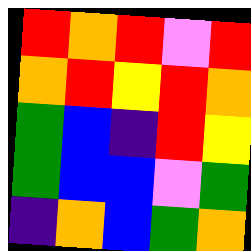[["red", "orange", "red", "violet", "red"], ["orange", "red", "yellow", "red", "orange"], ["green", "blue", "indigo", "red", "yellow"], ["green", "blue", "blue", "violet", "green"], ["indigo", "orange", "blue", "green", "orange"]]